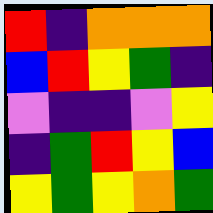[["red", "indigo", "orange", "orange", "orange"], ["blue", "red", "yellow", "green", "indigo"], ["violet", "indigo", "indigo", "violet", "yellow"], ["indigo", "green", "red", "yellow", "blue"], ["yellow", "green", "yellow", "orange", "green"]]